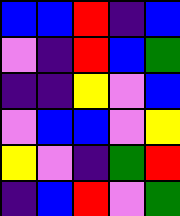[["blue", "blue", "red", "indigo", "blue"], ["violet", "indigo", "red", "blue", "green"], ["indigo", "indigo", "yellow", "violet", "blue"], ["violet", "blue", "blue", "violet", "yellow"], ["yellow", "violet", "indigo", "green", "red"], ["indigo", "blue", "red", "violet", "green"]]